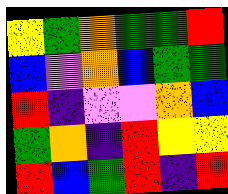[["yellow", "green", "orange", "green", "green", "red"], ["blue", "violet", "orange", "blue", "green", "green"], ["red", "indigo", "violet", "violet", "orange", "blue"], ["green", "orange", "indigo", "red", "yellow", "yellow"], ["red", "blue", "green", "red", "indigo", "red"]]